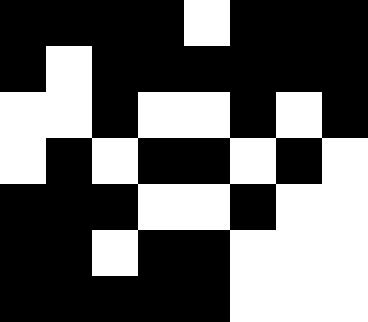[["black", "black", "black", "black", "white", "black", "black", "black"], ["black", "white", "black", "black", "black", "black", "black", "black"], ["white", "white", "black", "white", "white", "black", "white", "black"], ["white", "black", "white", "black", "black", "white", "black", "white"], ["black", "black", "black", "white", "white", "black", "white", "white"], ["black", "black", "white", "black", "black", "white", "white", "white"], ["black", "black", "black", "black", "black", "white", "white", "white"]]